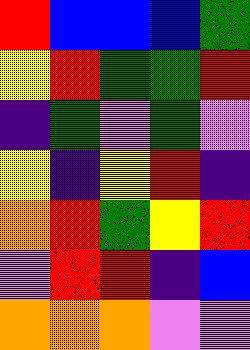[["red", "blue", "blue", "blue", "green"], ["yellow", "red", "green", "green", "red"], ["indigo", "green", "violet", "green", "violet"], ["yellow", "indigo", "yellow", "red", "indigo"], ["orange", "red", "green", "yellow", "red"], ["violet", "red", "red", "indigo", "blue"], ["orange", "orange", "orange", "violet", "violet"]]